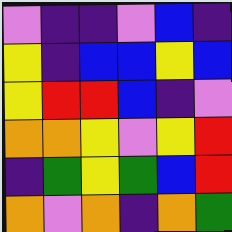[["violet", "indigo", "indigo", "violet", "blue", "indigo"], ["yellow", "indigo", "blue", "blue", "yellow", "blue"], ["yellow", "red", "red", "blue", "indigo", "violet"], ["orange", "orange", "yellow", "violet", "yellow", "red"], ["indigo", "green", "yellow", "green", "blue", "red"], ["orange", "violet", "orange", "indigo", "orange", "green"]]